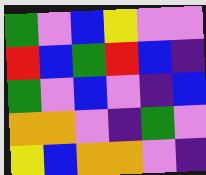[["green", "violet", "blue", "yellow", "violet", "violet"], ["red", "blue", "green", "red", "blue", "indigo"], ["green", "violet", "blue", "violet", "indigo", "blue"], ["orange", "orange", "violet", "indigo", "green", "violet"], ["yellow", "blue", "orange", "orange", "violet", "indigo"]]